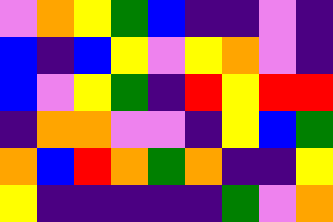[["violet", "orange", "yellow", "green", "blue", "indigo", "indigo", "violet", "indigo"], ["blue", "indigo", "blue", "yellow", "violet", "yellow", "orange", "violet", "indigo"], ["blue", "violet", "yellow", "green", "indigo", "red", "yellow", "red", "red"], ["indigo", "orange", "orange", "violet", "violet", "indigo", "yellow", "blue", "green"], ["orange", "blue", "red", "orange", "green", "orange", "indigo", "indigo", "yellow"], ["yellow", "indigo", "indigo", "indigo", "indigo", "indigo", "green", "violet", "orange"]]